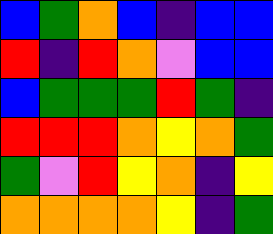[["blue", "green", "orange", "blue", "indigo", "blue", "blue"], ["red", "indigo", "red", "orange", "violet", "blue", "blue"], ["blue", "green", "green", "green", "red", "green", "indigo"], ["red", "red", "red", "orange", "yellow", "orange", "green"], ["green", "violet", "red", "yellow", "orange", "indigo", "yellow"], ["orange", "orange", "orange", "orange", "yellow", "indigo", "green"]]